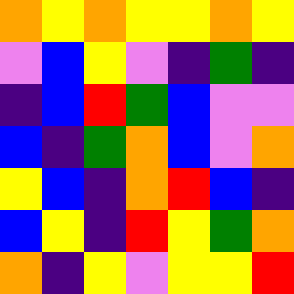[["orange", "yellow", "orange", "yellow", "yellow", "orange", "yellow"], ["violet", "blue", "yellow", "violet", "indigo", "green", "indigo"], ["indigo", "blue", "red", "green", "blue", "violet", "violet"], ["blue", "indigo", "green", "orange", "blue", "violet", "orange"], ["yellow", "blue", "indigo", "orange", "red", "blue", "indigo"], ["blue", "yellow", "indigo", "red", "yellow", "green", "orange"], ["orange", "indigo", "yellow", "violet", "yellow", "yellow", "red"]]